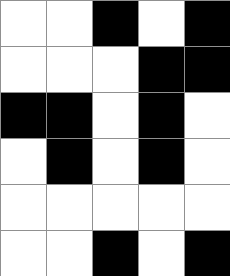[["white", "white", "black", "white", "black"], ["white", "white", "white", "black", "black"], ["black", "black", "white", "black", "white"], ["white", "black", "white", "black", "white"], ["white", "white", "white", "white", "white"], ["white", "white", "black", "white", "black"]]